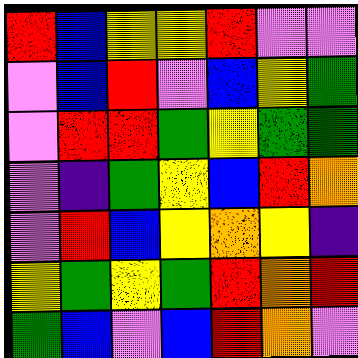[["red", "blue", "yellow", "yellow", "red", "violet", "violet"], ["violet", "blue", "red", "violet", "blue", "yellow", "green"], ["violet", "red", "red", "green", "yellow", "green", "green"], ["violet", "indigo", "green", "yellow", "blue", "red", "orange"], ["violet", "red", "blue", "yellow", "orange", "yellow", "indigo"], ["yellow", "green", "yellow", "green", "red", "orange", "red"], ["green", "blue", "violet", "blue", "red", "orange", "violet"]]